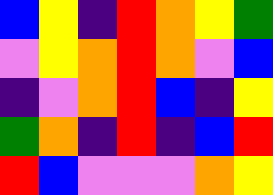[["blue", "yellow", "indigo", "red", "orange", "yellow", "green"], ["violet", "yellow", "orange", "red", "orange", "violet", "blue"], ["indigo", "violet", "orange", "red", "blue", "indigo", "yellow"], ["green", "orange", "indigo", "red", "indigo", "blue", "red"], ["red", "blue", "violet", "violet", "violet", "orange", "yellow"]]